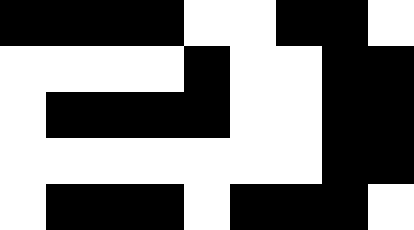[["black", "black", "black", "black", "white", "white", "black", "black", "white"], ["white", "white", "white", "white", "black", "white", "white", "black", "black"], ["white", "black", "black", "black", "black", "white", "white", "black", "black"], ["white", "white", "white", "white", "white", "white", "white", "black", "black"], ["white", "black", "black", "black", "white", "black", "black", "black", "white"]]